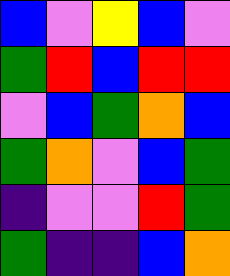[["blue", "violet", "yellow", "blue", "violet"], ["green", "red", "blue", "red", "red"], ["violet", "blue", "green", "orange", "blue"], ["green", "orange", "violet", "blue", "green"], ["indigo", "violet", "violet", "red", "green"], ["green", "indigo", "indigo", "blue", "orange"]]